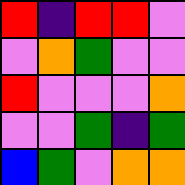[["red", "indigo", "red", "red", "violet"], ["violet", "orange", "green", "violet", "violet"], ["red", "violet", "violet", "violet", "orange"], ["violet", "violet", "green", "indigo", "green"], ["blue", "green", "violet", "orange", "orange"]]